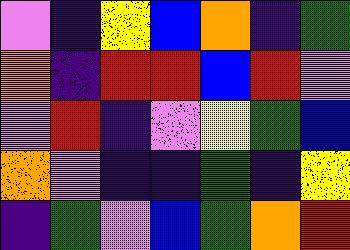[["violet", "indigo", "yellow", "blue", "orange", "indigo", "green"], ["orange", "indigo", "red", "red", "blue", "red", "violet"], ["violet", "red", "indigo", "violet", "yellow", "green", "blue"], ["orange", "violet", "indigo", "indigo", "green", "indigo", "yellow"], ["indigo", "green", "violet", "blue", "green", "orange", "red"]]